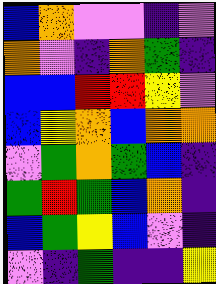[["blue", "orange", "violet", "violet", "indigo", "violet"], ["orange", "violet", "indigo", "orange", "green", "indigo"], ["blue", "blue", "red", "red", "yellow", "violet"], ["blue", "yellow", "orange", "blue", "orange", "orange"], ["violet", "green", "orange", "green", "blue", "indigo"], ["green", "red", "green", "blue", "orange", "indigo"], ["blue", "green", "yellow", "blue", "violet", "indigo"], ["violet", "indigo", "green", "indigo", "indigo", "yellow"]]